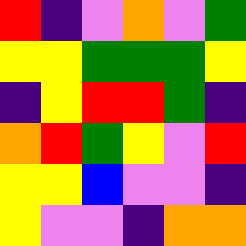[["red", "indigo", "violet", "orange", "violet", "green"], ["yellow", "yellow", "green", "green", "green", "yellow"], ["indigo", "yellow", "red", "red", "green", "indigo"], ["orange", "red", "green", "yellow", "violet", "red"], ["yellow", "yellow", "blue", "violet", "violet", "indigo"], ["yellow", "violet", "violet", "indigo", "orange", "orange"]]